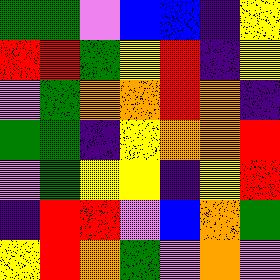[["green", "green", "violet", "blue", "blue", "indigo", "yellow"], ["red", "red", "green", "yellow", "red", "indigo", "yellow"], ["violet", "green", "orange", "orange", "red", "orange", "indigo"], ["green", "green", "indigo", "yellow", "orange", "orange", "red"], ["violet", "green", "yellow", "yellow", "indigo", "yellow", "red"], ["indigo", "red", "red", "violet", "blue", "orange", "green"], ["yellow", "red", "orange", "green", "violet", "orange", "violet"]]